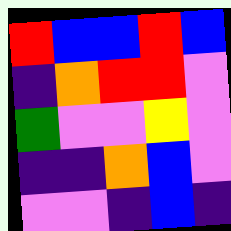[["red", "blue", "blue", "red", "blue"], ["indigo", "orange", "red", "red", "violet"], ["green", "violet", "violet", "yellow", "violet"], ["indigo", "indigo", "orange", "blue", "violet"], ["violet", "violet", "indigo", "blue", "indigo"]]